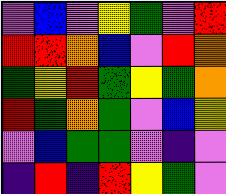[["violet", "blue", "violet", "yellow", "green", "violet", "red"], ["red", "red", "orange", "blue", "violet", "red", "orange"], ["green", "yellow", "red", "green", "yellow", "green", "orange"], ["red", "green", "orange", "green", "violet", "blue", "yellow"], ["violet", "blue", "green", "green", "violet", "indigo", "violet"], ["indigo", "red", "indigo", "red", "yellow", "green", "violet"]]